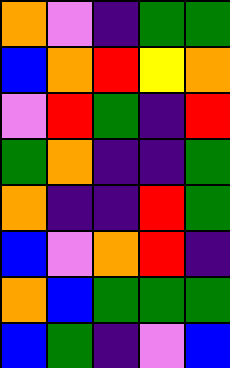[["orange", "violet", "indigo", "green", "green"], ["blue", "orange", "red", "yellow", "orange"], ["violet", "red", "green", "indigo", "red"], ["green", "orange", "indigo", "indigo", "green"], ["orange", "indigo", "indigo", "red", "green"], ["blue", "violet", "orange", "red", "indigo"], ["orange", "blue", "green", "green", "green"], ["blue", "green", "indigo", "violet", "blue"]]